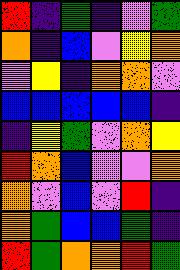[["red", "indigo", "green", "indigo", "violet", "green"], ["orange", "indigo", "blue", "violet", "yellow", "orange"], ["violet", "yellow", "indigo", "orange", "orange", "violet"], ["blue", "blue", "blue", "blue", "blue", "indigo"], ["indigo", "yellow", "green", "violet", "orange", "yellow"], ["red", "orange", "blue", "violet", "violet", "orange"], ["orange", "violet", "blue", "violet", "red", "indigo"], ["orange", "green", "blue", "blue", "green", "indigo"], ["red", "green", "orange", "orange", "red", "green"]]